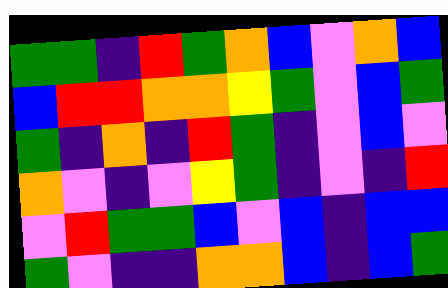[["green", "green", "indigo", "red", "green", "orange", "blue", "violet", "orange", "blue"], ["blue", "red", "red", "orange", "orange", "yellow", "green", "violet", "blue", "green"], ["green", "indigo", "orange", "indigo", "red", "green", "indigo", "violet", "blue", "violet"], ["orange", "violet", "indigo", "violet", "yellow", "green", "indigo", "violet", "indigo", "red"], ["violet", "red", "green", "green", "blue", "violet", "blue", "indigo", "blue", "blue"], ["green", "violet", "indigo", "indigo", "orange", "orange", "blue", "indigo", "blue", "green"]]